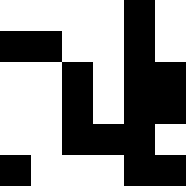[["white", "white", "white", "white", "black", "white"], ["black", "black", "white", "white", "black", "white"], ["white", "white", "black", "white", "black", "black"], ["white", "white", "black", "white", "black", "black"], ["white", "white", "black", "black", "black", "white"], ["black", "white", "white", "white", "black", "black"]]